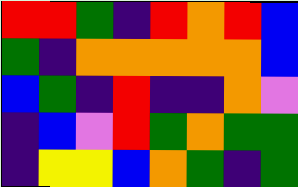[["red", "red", "green", "indigo", "red", "orange", "red", "blue"], ["green", "indigo", "orange", "orange", "orange", "orange", "orange", "blue"], ["blue", "green", "indigo", "red", "indigo", "indigo", "orange", "violet"], ["indigo", "blue", "violet", "red", "green", "orange", "green", "green"], ["indigo", "yellow", "yellow", "blue", "orange", "green", "indigo", "green"]]